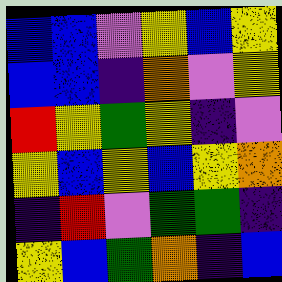[["blue", "blue", "violet", "yellow", "blue", "yellow"], ["blue", "blue", "indigo", "orange", "violet", "yellow"], ["red", "yellow", "green", "yellow", "indigo", "violet"], ["yellow", "blue", "yellow", "blue", "yellow", "orange"], ["indigo", "red", "violet", "green", "green", "indigo"], ["yellow", "blue", "green", "orange", "indigo", "blue"]]